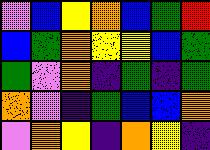[["violet", "blue", "yellow", "orange", "blue", "green", "red"], ["blue", "green", "orange", "yellow", "yellow", "blue", "green"], ["green", "violet", "orange", "indigo", "green", "indigo", "green"], ["orange", "violet", "indigo", "green", "blue", "blue", "orange"], ["violet", "orange", "yellow", "indigo", "orange", "yellow", "indigo"]]